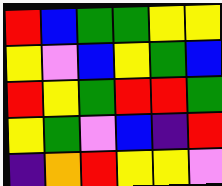[["red", "blue", "green", "green", "yellow", "yellow"], ["yellow", "violet", "blue", "yellow", "green", "blue"], ["red", "yellow", "green", "red", "red", "green"], ["yellow", "green", "violet", "blue", "indigo", "red"], ["indigo", "orange", "red", "yellow", "yellow", "violet"]]